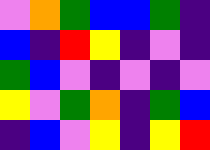[["violet", "orange", "green", "blue", "blue", "green", "indigo"], ["blue", "indigo", "red", "yellow", "indigo", "violet", "indigo"], ["green", "blue", "violet", "indigo", "violet", "indigo", "violet"], ["yellow", "violet", "green", "orange", "indigo", "green", "blue"], ["indigo", "blue", "violet", "yellow", "indigo", "yellow", "red"]]